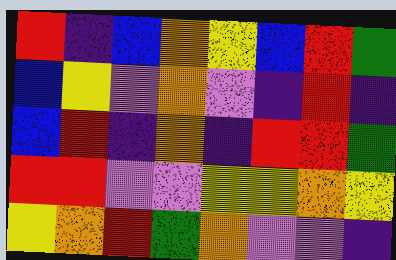[["red", "indigo", "blue", "orange", "yellow", "blue", "red", "green"], ["blue", "yellow", "violet", "orange", "violet", "indigo", "red", "indigo"], ["blue", "red", "indigo", "orange", "indigo", "red", "red", "green"], ["red", "red", "violet", "violet", "yellow", "yellow", "orange", "yellow"], ["yellow", "orange", "red", "green", "orange", "violet", "violet", "indigo"]]